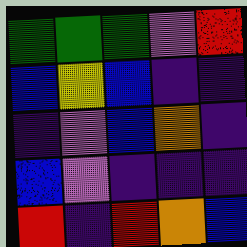[["green", "green", "green", "violet", "red"], ["blue", "yellow", "blue", "indigo", "indigo"], ["indigo", "violet", "blue", "orange", "indigo"], ["blue", "violet", "indigo", "indigo", "indigo"], ["red", "indigo", "red", "orange", "blue"]]